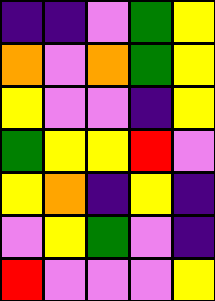[["indigo", "indigo", "violet", "green", "yellow"], ["orange", "violet", "orange", "green", "yellow"], ["yellow", "violet", "violet", "indigo", "yellow"], ["green", "yellow", "yellow", "red", "violet"], ["yellow", "orange", "indigo", "yellow", "indigo"], ["violet", "yellow", "green", "violet", "indigo"], ["red", "violet", "violet", "violet", "yellow"]]